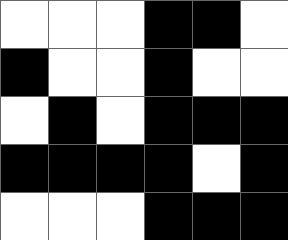[["white", "white", "white", "black", "black", "white"], ["black", "white", "white", "black", "white", "white"], ["white", "black", "white", "black", "black", "black"], ["black", "black", "black", "black", "white", "black"], ["white", "white", "white", "black", "black", "black"]]